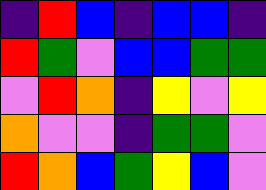[["indigo", "red", "blue", "indigo", "blue", "blue", "indigo"], ["red", "green", "violet", "blue", "blue", "green", "green"], ["violet", "red", "orange", "indigo", "yellow", "violet", "yellow"], ["orange", "violet", "violet", "indigo", "green", "green", "violet"], ["red", "orange", "blue", "green", "yellow", "blue", "violet"]]